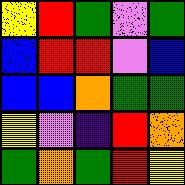[["yellow", "red", "green", "violet", "green"], ["blue", "red", "red", "violet", "blue"], ["blue", "blue", "orange", "green", "green"], ["yellow", "violet", "indigo", "red", "orange"], ["green", "orange", "green", "red", "yellow"]]